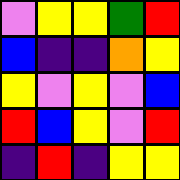[["violet", "yellow", "yellow", "green", "red"], ["blue", "indigo", "indigo", "orange", "yellow"], ["yellow", "violet", "yellow", "violet", "blue"], ["red", "blue", "yellow", "violet", "red"], ["indigo", "red", "indigo", "yellow", "yellow"]]